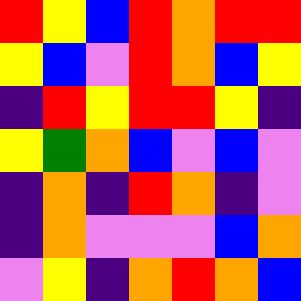[["red", "yellow", "blue", "red", "orange", "red", "red"], ["yellow", "blue", "violet", "red", "orange", "blue", "yellow"], ["indigo", "red", "yellow", "red", "red", "yellow", "indigo"], ["yellow", "green", "orange", "blue", "violet", "blue", "violet"], ["indigo", "orange", "indigo", "red", "orange", "indigo", "violet"], ["indigo", "orange", "violet", "violet", "violet", "blue", "orange"], ["violet", "yellow", "indigo", "orange", "red", "orange", "blue"]]